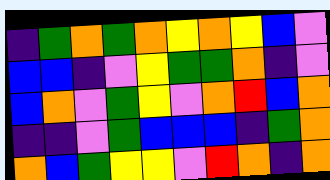[["indigo", "green", "orange", "green", "orange", "yellow", "orange", "yellow", "blue", "violet"], ["blue", "blue", "indigo", "violet", "yellow", "green", "green", "orange", "indigo", "violet"], ["blue", "orange", "violet", "green", "yellow", "violet", "orange", "red", "blue", "orange"], ["indigo", "indigo", "violet", "green", "blue", "blue", "blue", "indigo", "green", "orange"], ["orange", "blue", "green", "yellow", "yellow", "violet", "red", "orange", "indigo", "orange"]]